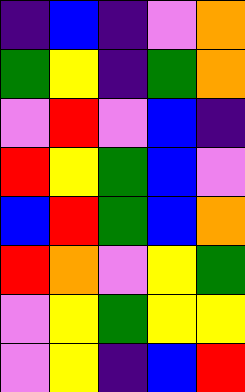[["indigo", "blue", "indigo", "violet", "orange"], ["green", "yellow", "indigo", "green", "orange"], ["violet", "red", "violet", "blue", "indigo"], ["red", "yellow", "green", "blue", "violet"], ["blue", "red", "green", "blue", "orange"], ["red", "orange", "violet", "yellow", "green"], ["violet", "yellow", "green", "yellow", "yellow"], ["violet", "yellow", "indigo", "blue", "red"]]